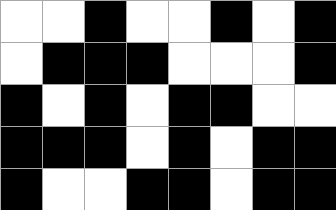[["white", "white", "black", "white", "white", "black", "white", "black"], ["white", "black", "black", "black", "white", "white", "white", "black"], ["black", "white", "black", "white", "black", "black", "white", "white"], ["black", "black", "black", "white", "black", "white", "black", "black"], ["black", "white", "white", "black", "black", "white", "black", "black"]]